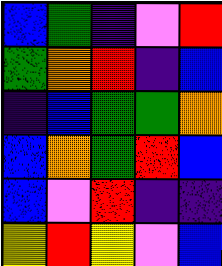[["blue", "green", "indigo", "violet", "red"], ["green", "orange", "red", "indigo", "blue"], ["indigo", "blue", "green", "green", "orange"], ["blue", "orange", "green", "red", "blue"], ["blue", "violet", "red", "indigo", "indigo"], ["yellow", "red", "yellow", "violet", "blue"]]